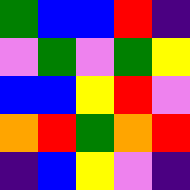[["green", "blue", "blue", "red", "indigo"], ["violet", "green", "violet", "green", "yellow"], ["blue", "blue", "yellow", "red", "violet"], ["orange", "red", "green", "orange", "red"], ["indigo", "blue", "yellow", "violet", "indigo"]]